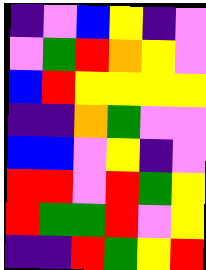[["indigo", "violet", "blue", "yellow", "indigo", "violet"], ["violet", "green", "red", "orange", "yellow", "violet"], ["blue", "red", "yellow", "yellow", "yellow", "yellow"], ["indigo", "indigo", "orange", "green", "violet", "violet"], ["blue", "blue", "violet", "yellow", "indigo", "violet"], ["red", "red", "violet", "red", "green", "yellow"], ["red", "green", "green", "red", "violet", "yellow"], ["indigo", "indigo", "red", "green", "yellow", "red"]]